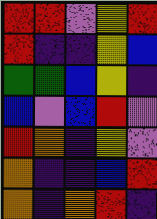[["red", "red", "violet", "yellow", "red"], ["red", "indigo", "indigo", "yellow", "blue"], ["green", "green", "blue", "yellow", "indigo"], ["blue", "violet", "blue", "red", "violet"], ["red", "orange", "indigo", "yellow", "violet"], ["orange", "indigo", "indigo", "blue", "red"], ["orange", "indigo", "orange", "red", "indigo"]]